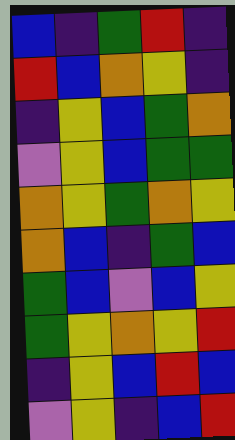[["blue", "indigo", "green", "red", "indigo"], ["red", "blue", "orange", "yellow", "indigo"], ["indigo", "yellow", "blue", "green", "orange"], ["violet", "yellow", "blue", "green", "green"], ["orange", "yellow", "green", "orange", "yellow"], ["orange", "blue", "indigo", "green", "blue"], ["green", "blue", "violet", "blue", "yellow"], ["green", "yellow", "orange", "yellow", "red"], ["indigo", "yellow", "blue", "red", "blue"], ["violet", "yellow", "indigo", "blue", "red"]]